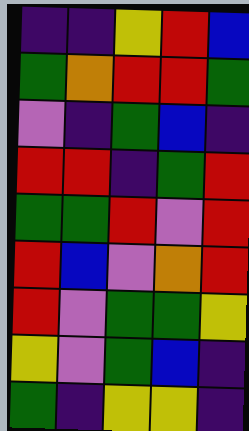[["indigo", "indigo", "yellow", "red", "blue"], ["green", "orange", "red", "red", "green"], ["violet", "indigo", "green", "blue", "indigo"], ["red", "red", "indigo", "green", "red"], ["green", "green", "red", "violet", "red"], ["red", "blue", "violet", "orange", "red"], ["red", "violet", "green", "green", "yellow"], ["yellow", "violet", "green", "blue", "indigo"], ["green", "indigo", "yellow", "yellow", "indigo"]]